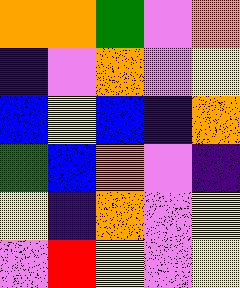[["orange", "orange", "green", "violet", "orange"], ["indigo", "violet", "orange", "violet", "yellow"], ["blue", "yellow", "blue", "indigo", "orange"], ["green", "blue", "orange", "violet", "indigo"], ["yellow", "indigo", "orange", "violet", "yellow"], ["violet", "red", "yellow", "violet", "yellow"]]